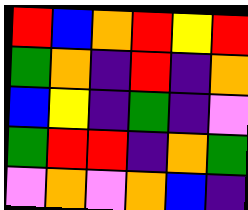[["red", "blue", "orange", "red", "yellow", "red"], ["green", "orange", "indigo", "red", "indigo", "orange"], ["blue", "yellow", "indigo", "green", "indigo", "violet"], ["green", "red", "red", "indigo", "orange", "green"], ["violet", "orange", "violet", "orange", "blue", "indigo"]]